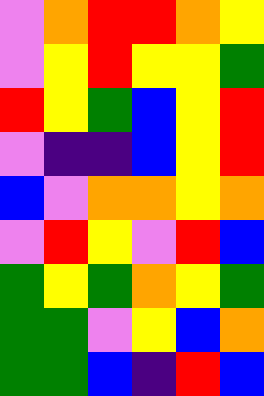[["violet", "orange", "red", "red", "orange", "yellow"], ["violet", "yellow", "red", "yellow", "yellow", "green"], ["red", "yellow", "green", "blue", "yellow", "red"], ["violet", "indigo", "indigo", "blue", "yellow", "red"], ["blue", "violet", "orange", "orange", "yellow", "orange"], ["violet", "red", "yellow", "violet", "red", "blue"], ["green", "yellow", "green", "orange", "yellow", "green"], ["green", "green", "violet", "yellow", "blue", "orange"], ["green", "green", "blue", "indigo", "red", "blue"]]